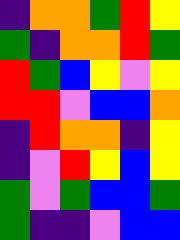[["indigo", "orange", "orange", "green", "red", "yellow"], ["green", "indigo", "orange", "orange", "red", "green"], ["red", "green", "blue", "yellow", "violet", "yellow"], ["red", "red", "violet", "blue", "blue", "orange"], ["indigo", "red", "orange", "orange", "indigo", "yellow"], ["indigo", "violet", "red", "yellow", "blue", "yellow"], ["green", "violet", "green", "blue", "blue", "green"], ["green", "indigo", "indigo", "violet", "blue", "blue"]]